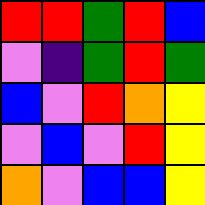[["red", "red", "green", "red", "blue"], ["violet", "indigo", "green", "red", "green"], ["blue", "violet", "red", "orange", "yellow"], ["violet", "blue", "violet", "red", "yellow"], ["orange", "violet", "blue", "blue", "yellow"]]